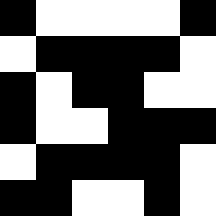[["black", "white", "white", "white", "white", "black"], ["white", "black", "black", "black", "black", "white"], ["black", "white", "black", "black", "white", "white"], ["black", "white", "white", "black", "black", "black"], ["white", "black", "black", "black", "black", "white"], ["black", "black", "white", "white", "black", "white"]]